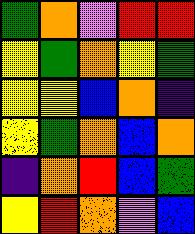[["green", "orange", "violet", "red", "red"], ["yellow", "green", "orange", "yellow", "green"], ["yellow", "yellow", "blue", "orange", "indigo"], ["yellow", "green", "orange", "blue", "orange"], ["indigo", "orange", "red", "blue", "green"], ["yellow", "red", "orange", "violet", "blue"]]